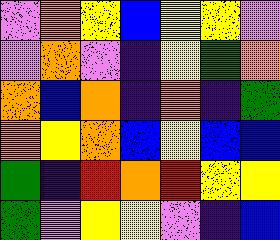[["violet", "orange", "yellow", "blue", "yellow", "yellow", "violet"], ["violet", "orange", "violet", "indigo", "yellow", "green", "orange"], ["orange", "blue", "orange", "indigo", "orange", "indigo", "green"], ["orange", "yellow", "orange", "blue", "yellow", "blue", "blue"], ["green", "indigo", "red", "orange", "red", "yellow", "yellow"], ["green", "violet", "yellow", "yellow", "violet", "indigo", "blue"]]